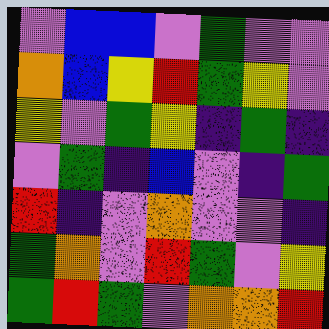[["violet", "blue", "blue", "violet", "green", "violet", "violet"], ["orange", "blue", "yellow", "red", "green", "yellow", "violet"], ["yellow", "violet", "green", "yellow", "indigo", "green", "indigo"], ["violet", "green", "indigo", "blue", "violet", "indigo", "green"], ["red", "indigo", "violet", "orange", "violet", "violet", "indigo"], ["green", "orange", "violet", "red", "green", "violet", "yellow"], ["green", "red", "green", "violet", "orange", "orange", "red"]]